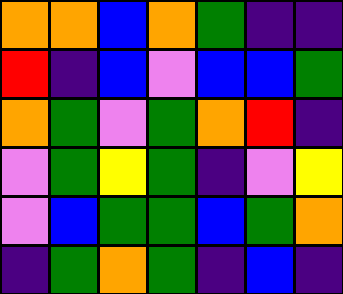[["orange", "orange", "blue", "orange", "green", "indigo", "indigo"], ["red", "indigo", "blue", "violet", "blue", "blue", "green"], ["orange", "green", "violet", "green", "orange", "red", "indigo"], ["violet", "green", "yellow", "green", "indigo", "violet", "yellow"], ["violet", "blue", "green", "green", "blue", "green", "orange"], ["indigo", "green", "orange", "green", "indigo", "blue", "indigo"]]